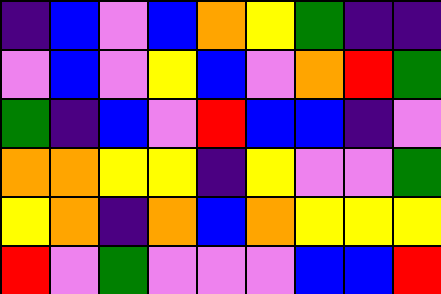[["indigo", "blue", "violet", "blue", "orange", "yellow", "green", "indigo", "indigo"], ["violet", "blue", "violet", "yellow", "blue", "violet", "orange", "red", "green"], ["green", "indigo", "blue", "violet", "red", "blue", "blue", "indigo", "violet"], ["orange", "orange", "yellow", "yellow", "indigo", "yellow", "violet", "violet", "green"], ["yellow", "orange", "indigo", "orange", "blue", "orange", "yellow", "yellow", "yellow"], ["red", "violet", "green", "violet", "violet", "violet", "blue", "blue", "red"]]